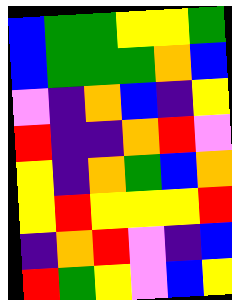[["blue", "green", "green", "yellow", "yellow", "green"], ["blue", "green", "green", "green", "orange", "blue"], ["violet", "indigo", "orange", "blue", "indigo", "yellow"], ["red", "indigo", "indigo", "orange", "red", "violet"], ["yellow", "indigo", "orange", "green", "blue", "orange"], ["yellow", "red", "yellow", "yellow", "yellow", "red"], ["indigo", "orange", "red", "violet", "indigo", "blue"], ["red", "green", "yellow", "violet", "blue", "yellow"]]